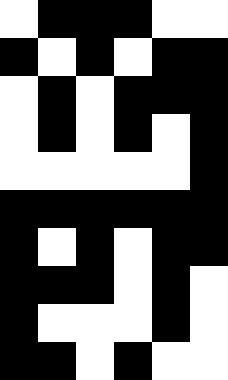[["white", "black", "black", "black", "white", "white"], ["black", "white", "black", "white", "black", "black"], ["white", "black", "white", "black", "black", "black"], ["white", "black", "white", "black", "white", "black"], ["white", "white", "white", "white", "white", "black"], ["black", "black", "black", "black", "black", "black"], ["black", "white", "black", "white", "black", "black"], ["black", "black", "black", "white", "black", "white"], ["black", "white", "white", "white", "black", "white"], ["black", "black", "white", "black", "white", "white"]]